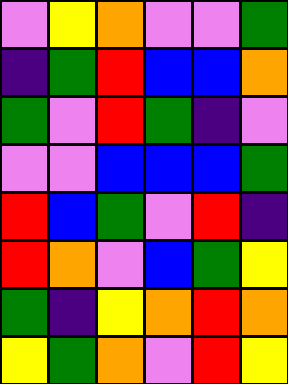[["violet", "yellow", "orange", "violet", "violet", "green"], ["indigo", "green", "red", "blue", "blue", "orange"], ["green", "violet", "red", "green", "indigo", "violet"], ["violet", "violet", "blue", "blue", "blue", "green"], ["red", "blue", "green", "violet", "red", "indigo"], ["red", "orange", "violet", "blue", "green", "yellow"], ["green", "indigo", "yellow", "orange", "red", "orange"], ["yellow", "green", "orange", "violet", "red", "yellow"]]